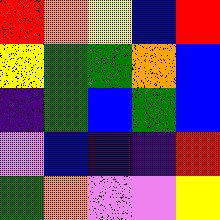[["red", "orange", "yellow", "blue", "red"], ["yellow", "green", "green", "orange", "blue"], ["indigo", "green", "blue", "green", "blue"], ["violet", "blue", "indigo", "indigo", "red"], ["green", "orange", "violet", "violet", "yellow"]]